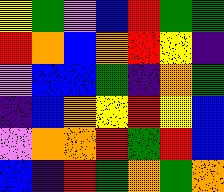[["yellow", "green", "violet", "blue", "red", "green", "green"], ["red", "orange", "blue", "orange", "red", "yellow", "indigo"], ["violet", "blue", "blue", "green", "indigo", "orange", "green"], ["indigo", "blue", "orange", "yellow", "red", "yellow", "blue"], ["violet", "orange", "orange", "red", "green", "red", "blue"], ["blue", "indigo", "red", "green", "orange", "green", "orange"]]